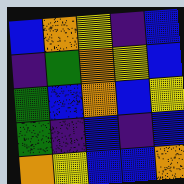[["blue", "orange", "yellow", "indigo", "blue"], ["indigo", "green", "orange", "yellow", "blue"], ["green", "blue", "orange", "blue", "yellow"], ["green", "indigo", "blue", "indigo", "blue"], ["orange", "yellow", "blue", "blue", "orange"]]